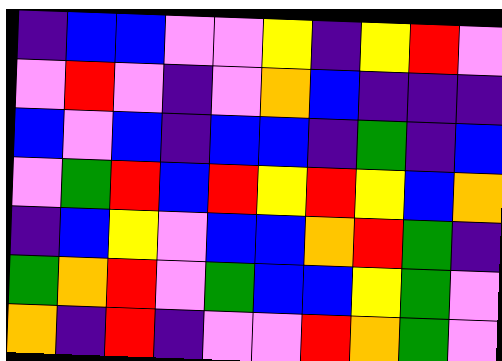[["indigo", "blue", "blue", "violet", "violet", "yellow", "indigo", "yellow", "red", "violet"], ["violet", "red", "violet", "indigo", "violet", "orange", "blue", "indigo", "indigo", "indigo"], ["blue", "violet", "blue", "indigo", "blue", "blue", "indigo", "green", "indigo", "blue"], ["violet", "green", "red", "blue", "red", "yellow", "red", "yellow", "blue", "orange"], ["indigo", "blue", "yellow", "violet", "blue", "blue", "orange", "red", "green", "indigo"], ["green", "orange", "red", "violet", "green", "blue", "blue", "yellow", "green", "violet"], ["orange", "indigo", "red", "indigo", "violet", "violet", "red", "orange", "green", "violet"]]